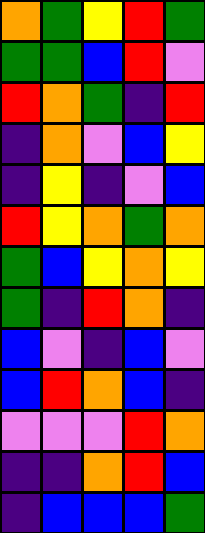[["orange", "green", "yellow", "red", "green"], ["green", "green", "blue", "red", "violet"], ["red", "orange", "green", "indigo", "red"], ["indigo", "orange", "violet", "blue", "yellow"], ["indigo", "yellow", "indigo", "violet", "blue"], ["red", "yellow", "orange", "green", "orange"], ["green", "blue", "yellow", "orange", "yellow"], ["green", "indigo", "red", "orange", "indigo"], ["blue", "violet", "indigo", "blue", "violet"], ["blue", "red", "orange", "blue", "indigo"], ["violet", "violet", "violet", "red", "orange"], ["indigo", "indigo", "orange", "red", "blue"], ["indigo", "blue", "blue", "blue", "green"]]